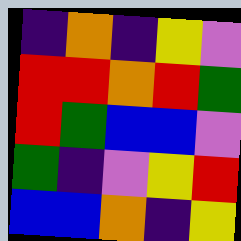[["indigo", "orange", "indigo", "yellow", "violet"], ["red", "red", "orange", "red", "green"], ["red", "green", "blue", "blue", "violet"], ["green", "indigo", "violet", "yellow", "red"], ["blue", "blue", "orange", "indigo", "yellow"]]